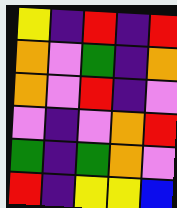[["yellow", "indigo", "red", "indigo", "red"], ["orange", "violet", "green", "indigo", "orange"], ["orange", "violet", "red", "indigo", "violet"], ["violet", "indigo", "violet", "orange", "red"], ["green", "indigo", "green", "orange", "violet"], ["red", "indigo", "yellow", "yellow", "blue"]]